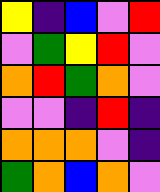[["yellow", "indigo", "blue", "violet", "red"], ["violet", "green", "yellow", "red", "violet"], ["orange", "red", "green", "orange", "violet"], ["violet", "violet", "indigo", "red", "indigo"], ["orange", "orange", "orange", "violet", "indigo"], ["green", "orange", "blue", "orange", "violet"]]